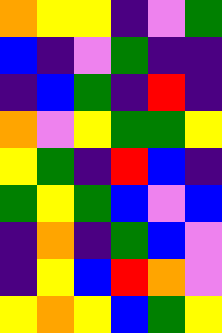[["orange", "yellow", "yellow", "indigo", "violet", "green"], ["blue", "indigo", "violet", "green", "indigo", "indigo"], ["indigo", "blue", "green", "indigo", "red", "indigo"], ["orange", "violet", "yellow", "green", "green", "yellow"], ["yellow", "green", "indigo", "red", "blue", "indigo"], ["green", "yellow", "green", "blue", "violet", "blue"], ["indigo", "orange", "indigo", "green", "blue", "violet"], ["indigo", "yellow", "blue", "red", "orange", "violet"], ["yellow", "orange", "yellow", "blue", "green", "yellow"]]